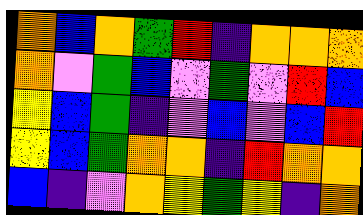[["orange", "blue", "orange", "green", "red", "indigo", "orange", "orange", "orange"], ["orange", "violet", "green", "blue", "violet", "green", "violet", "red", "blue"], ["yellow", "blue", "green", "indigo", "violet", "blue", "violet", "blue", "red"], ["yellow", "blue", "green", "orange", "orange", "indigo", "red", "orange", "orange"], ["blue", "indigo", "violet", "orange", "yellow", "green", "yellow", "indigo", "orange"]]